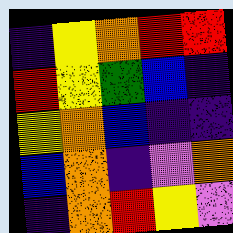[["indigo", "yellow", "orange", "red", "red"], ["red", "yellow", "green", "blue", "indigo"], ["yellow", "orange", "blue", "indigo", "indigo"], ["blue", "orange", "indigo", "violet", "orange"], ["indigo", "orange", "red", "yellow", "violet"]]